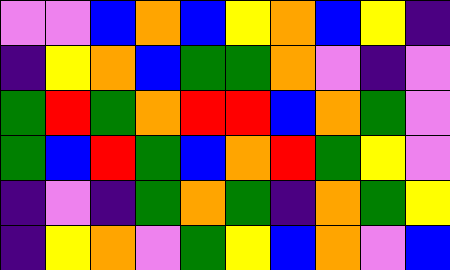[["violet", "violet", "blue", "orange", "blue", "yellow", "orange", "blue", "yellow", "indigo"], ["indigo", "yellow", "orange", "blue", "green", "green", "orange", "violet", "indigo", "violet"], ["green", "red", "green", "orange", "red", "red", "blue", "orange", "green", "violet"], ["green", "blue", "red", "green", "blue", "orange", "red", "green", "yellow", "violet"], ["indigo", "violet", "indigo", "green", "orange", "green", "indigo", "orange", "green", "yellow"], ["indigo", "yellow", "orange", "violet", "green", "yellow", "blue", "orange", "violet", "blue"]]